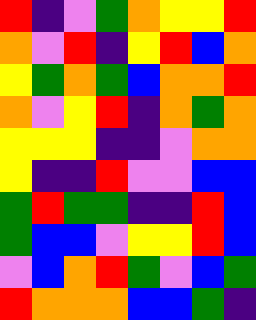[["red", "indigo", "violet", "green", "orange", "yellow", "yellow", "red"], ["orange", "violet", "red", "indigo", "yellow", "red", "blue", "orange"], ["yellow", "green", "orange", "green", "blue", "orange", "orange", "red"], ["orange", "violet", "yellow", "red", "indigo", "orange", "green", "orange"], ["yellow", "yellow", "yellow", "indigo", "indigo", "violet", "orange", "orange"], ["yellow", "indigo", "indigo", "red", "violet", "violet", "blue", "blue"], ["green", "red", "green", "green", "indigo", "indigo", "red", "blue"], ["green", "blue", "blue", "violet", "yellow", "yellow", "red", "blue"], ["violet", "blue", "orange", "red", "green", "violet", "blue", "green"], ["red", "orange", "orange", "orange", "blue", "blue", "green", "indigo"]]